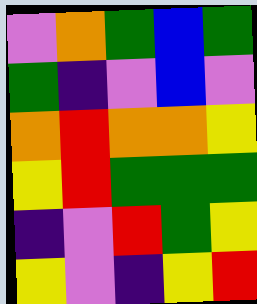[["violet", "orange", "green", "blue", "green"], ["green", "indigo", "violet", "blue", "violet"], ["orange", "red", "orange", "orange", "yellow"], ["yellow", "red", "green", "green", "green"], ["indigo", "violet", "red", "green", "yellow"], ["yellow", "violet", "indigo", "yellow", "red"]]